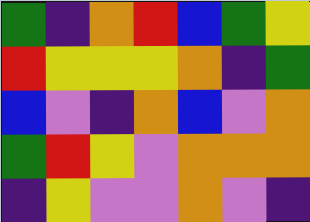[["green", "indigo", "orange", "red", "blue", "green", "yellow"], ["red", "yellow", "yellow", "yellow", "orange", "indigo", "green"], ["blue", "violet", "indigo", "orange", "blue", "violet", "orange"], ["green", "red", "yellow", "violet", "orange", "orange", "orange"], ["indigo", "yellow", "violet", "violet", "orange", "violet", "indigo"]]